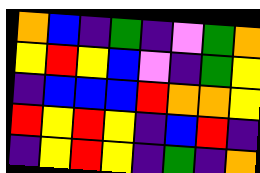[["orange", "blue", "indigo", "green", "indigo", "violet", "green", "orange"], ["yellow", "red", "yellow", "blue", "violet", "indigo", "green", "yellow"], ["indigo", "blue", "blue", "blue", "red", "orange", "orange", "yellow"], ["red", "yellow", "red", "yellow", "indigo", "blue", "red", "indigo"], ["indigo", "yellow", "red", "yellow", "indigo", "green", "indigo", "orange"]]